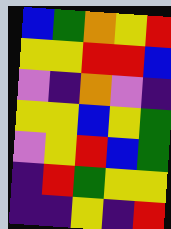[["blue", "green", "orange", "yellow", "red"], ["yellow", "yellow", "red", "red", "blue"], ["violet", "indigo", "orange", "violet", "indigo"], ["yellow", "yellow", "blue", "yellow", "green"], ["violet", "yellow", "red", "blue", "green"], ["indigo", "red", "green", "yellow", "yellow"], ["indigo", "indigo", "yellow", "indigo", "red"]]